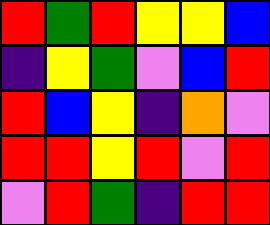[["red", "green", "red", "yellow", "yellow", "blue"], ["indigo", "yellow", "green", "violet", "blue", "red"], ["red", "blue", "yellow", "indigo", "orange", "violet"], ["red", "red", "yellow", "red", "violet", "red"], ["violet", "red", "green", "indigo", "red", "red"]]